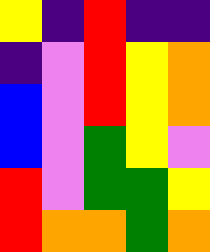[["yellow", "indigo", "red", "indigo", "indigo"], ["indigo", "violet", "red", "yellow", "orange"], ["blue", "violet", "red", "yellow", "orange"], ["blue", "violet", "green", "yellow", "violet"], ["red", "violet", "green", "green", "yellow"], ["red", "orange", "orange", "green", "orange"]]